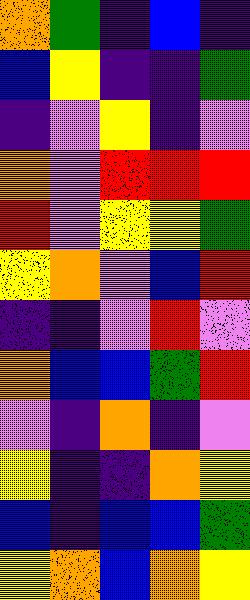[["orange", "green", "indigo", "blue", "indigo"], ["blue", "yellow", "indigo", "indigo", "green"], ["indigo", "violet", "yellow", "indigo", "violet"], ["orange", "violet", "red", "red", "red"], ["red", "violet", "yellow", "yellow", "green"], ["yellow", "orange", "violet", "blue", "red"], ["indigo", "indigo", "violet", "red", "violet"], ["orange", "blue", "blue", "green", "red"], ["violet", "indigo", "orange", "indigo", "violet"], ["yellow", "indigo", "indigo", "orange", "yellow"], ["blue", "indigo", "blue", "blue", "green"], ["yellow", "orange", "blue", "orange", "yellow"]]